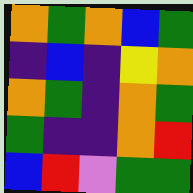[["orange", "green", "orange", "blue", "green"], ["indigo", "blue", "indigo", "yellow", "orange"], ["orange", "green", "indigo", "orange", "green"], ["green", "indigo", "indigo", "orange", "red"], ["blue", "red", "violet", "green", "green"]]